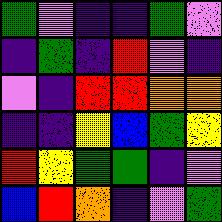[["green", "violet", "indigo", "indigo", "green", "violet"], ["indigo", "green", "indigo", "red", "violet", "indigo"], ["violet", "indigo", "red", "red", "orange", "orange"], ["indigo", "indigo", "yellow", "blue", "green", "yellow"], ["red", "yellow", "green", "green", "indigo", "violet"], ["blue", "red", "orange", "indigo", "violet", "green"]]